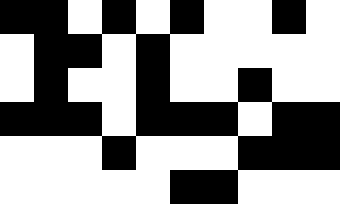[["black", "black", "white", "black", "white", "black", "white", "white", "black", "white"], ["white", "black", "black", "white", "black", "white", "white", "white", "white", "white"], ["white", "black", "white", "white", "black", "white", "white", "black", "white", "white"], ["black", "black", "black", "white", "black", "black", "black", "white", "black", "black"], ["white", "white", "white", "black", "white", "white", "white", "black", "black", "black"], ["white", "white", "white", "white", "white", "black", "black", "white", "white", "white"]]